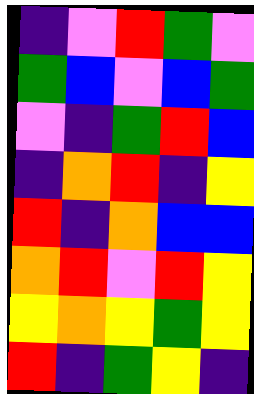[["indigo", "violet", "red", "green", "violet"], ["green", "blue", "violet", "blue", "green"], ["violet", "indigo", "green", "red", "blue"], ["indigo", "orange", "red", "indigo", "yellow"], ["red", "indigo", "orange", "blue", "blue"], ["orange", "red", "violet", "red", "yellow"], ["yellow", "orange", "yellow", "green", "yellow"], ["red", "indigo", "green", "yellow", "indigo"]]